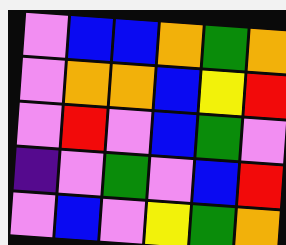[["violet", "blue", "blue", "orange", "green", "orange"], ["violet", "orange", "orange", "blue", "yellow", "red"], ["violet", "red", "violet", "blue", "green", "violet"], ["indigo", "violet", "green", "violet", "blue", "red"], ["violet", "blue", "violet", "yellow", "green", "orange"]]